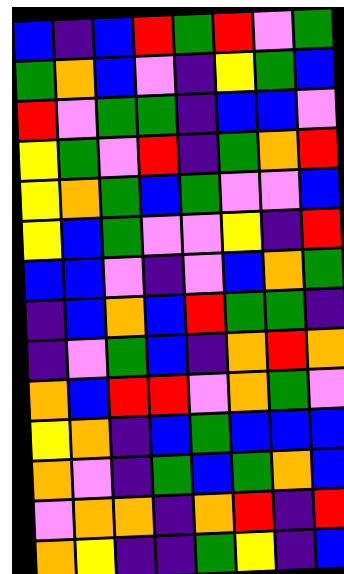[["blue", "indigo", "blue", "red", "green", "red", "violet", "green"], ["green", "orange", "blue", "violet", "indigo", "yellow", "green", "blue"], ["red", "violet", "green", "green", "indigo", "blue", "blue", "violet"], ["yellow", "green", "violet", "red", "indigo", "green", "orange", "red"], ["yellow", "orange", "green", "blue", "green", "violet", "violet", "blue"], ["yellow", "blue", "green", "violet", "violet", "yellow", "indigo", "red"], ["blue", "blue", "violet", "indigo", "violet", "blue", "orange", "green"], ["indigo", "blue", "orange", "blue", "red", "green", "green", "indigo"], ["indigo", "violet", "green", "blue", "indigo", "orange", "red", "orange"], ["orange", "blue", "red", "red", "violet", "orange", "green", "violet"], ["yellow", "orange", "indigo", "blue", "green", "blue", "blue", "blue"], ["orange", "violet", "indigo", "green", "blue", "green", "orange", "blue"], ["violet", "orange", "orange", "indigo", "orange", "red", "indigo", "red"], ["orange", "yellow", "indigo", "indigo", "green", "yellow", "indigo", "blue"]]